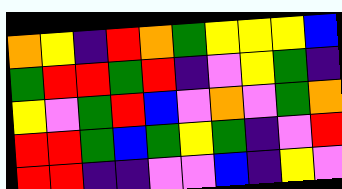[["orange", "yellow", "indigo", "red", "orange", "green", "yellow", "yellow", "yellow", "blue"], ["green", "red", "red", "green", "red", "indigo", "violet", "yellow", "green", "indigo"], ["yellow", "violet", "green", "red", "blue", "violet", "orange", "violet", "green", "orange"], ["red", "red", "green", "blue", "green", "yellow", "green", "indigo", "violet", "red"], ["red", "red", "indigo", "indigo", "violet", "violet", "blue", "indigo", "yellow", "violet"]]